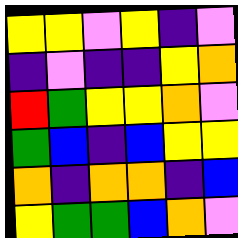[["yellow", "yellow", "violet", "yellow", "indigo", "violet"], ["indigo", "violet", "indigo", "indigo", "yellow", "orange"], ["red", "green", "yellow", "yellow", "orange", "violet"], ["green", "blue", "indigo", "blue", "yellow", "yellow"], ["orange", "indigo", "orange", "orange", "indigo", "blue"], ["yellow", "green", "green", "blue", "orange", "violet"]]